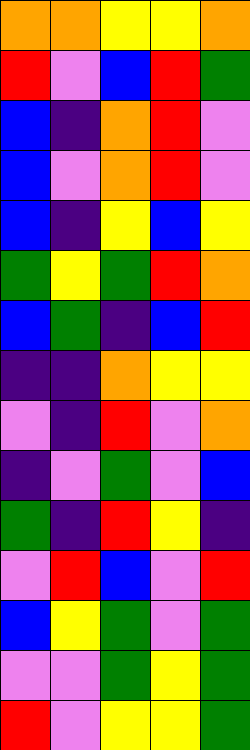[["orange", "orange", "yellow", "yellow", "orange"], ["red", "violet", "blue", "red", "green"], ["blue", "indigo", "orange", "red", "violet"], ["blue", "violet", "orange", "red", "violet"], ["blue", "indigo", "yellow", "blue", "yellow"], ["green", "yellow", "green", "red", "orange"], ["blue", "green", "indigo", "blue", "red"], ["indigo", "indigo", "orange", "yellow", "yellow"], ["violet", "indigo", "red", "violet", "orange"], ["indigo", "violet", "green", "violet", "blue"], ["green", "indigo", "red", "yellow", "indigo"], ["violet", "red", "blue", "violet", "red"], ["blue", "yellow", "green", "violet", "green"], ["violet", "violet", "green", "yellow", "green"], ["red", "violet", "yellow", "yellow", "green"]]